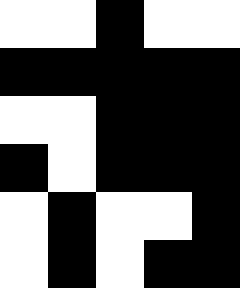[["white", "white", "black", "white", "white"], ["black", "black", "black", "black", "black"], ["white", "white", "black", "black", "black"], ["black", "white", "black", "black", "black"], ["white", "black", "white", "white", "black"], ["white", "black", "white", "black", "black"]]